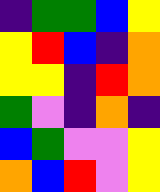[["indigo", "green", "green", "blue", "yellow"], ["yellow", "red", "blue", "indigo", "orange"], ["yellow", "yellow", "indigo", "red", "orange"], ["green", "violet", "indigo", "orange", "indigo"], ["blue", "green", "violet", "violet", "yellow"], ["orange", "blue", "red", "violet", "yellow"]]